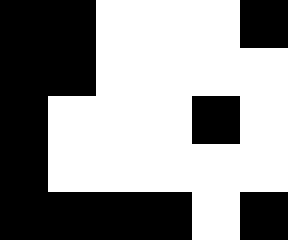[["black", "black", "white", "white", "white", "black"], ["black", "black", "white", "white", "white", "white"], ["black", "white", "white", "white", "black", "white"], ["black", "white", "white", "white", "white", "white"], ["black", "black", "black", "black", "white", "black"]]